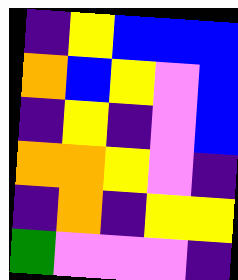[["indigo", "yellow", "blue", "blue", "blue"], ["orange", "blue", "yellow", "violet", "blue"], ["indigo", "yellow", "indigo", "violet", "blue"], ["orange", "orange", "yellow", "violet", "indigo"], ["indigo", "orange", "indigo", "yellow", "yellow"], ["green", "violet", "violet", "violet", "indigo"]]